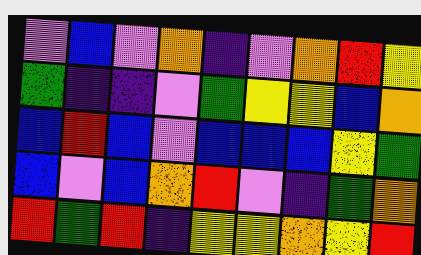[["violet", "blue", "violet", "orange", "indigo", "violet", "orange", "red", "yellow"], ["green", "indigo", "indigo", "violet", "green", "yellow", "yellow", "blue", "orange"], ["blue", "red", "blue", "violet", "blue", "blue", "blue", "yellow", "green"], ["blue", "violet", "blue", "orange", "red", "violet", "indigo", "green", "orange"], ["red", "green", "red", "indigo", "yellow", "yellow", "orange", "yellow", "red"]]